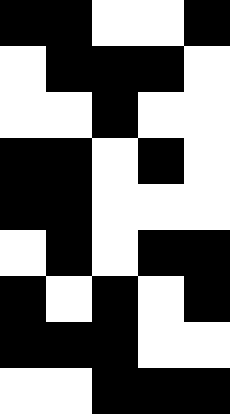[["black", "black", "white", "white", "black"], ["white", "black", "black", "black", "white"], ["white", "white", "black", "white", "white"], ["black", "black", "white", "black", "white"], ["black", "black", "white", "white", "white"], ["white", "black", "white", "black", "black"], ["black", "white", "black", "white", "black"], ["black", "black", "black", "white", "white"], ["white", "white", "black", "black", "black"]]